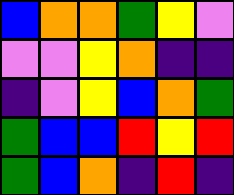[["blue", "orange", "orange", "green", "yellow", "violet"], ["violet", "violet", "yellow", "orange", "indigo", "indigo"], ["indigo", "violet", "yellow", "blue", "orange", "green"], ["green", "blue", "blue", "red", "yellow", "red"], ["green", "blue", "orange", "indigo", "red", "indigo"]]